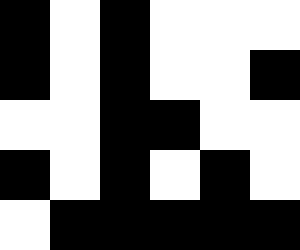[["black", "white", "black", "white", "white", "white"], ["black", "white", "black", "white", "white", "black"], ["white", "white", "black", "black", "white", "white"], ["black", "white", "black", "white", "black", "white"], ["white", "black", "black", "black", "black", "black"]]